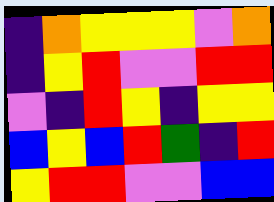[["indigo", "orange", "yellow", "yellow", "yellow", "violet", "orange"], ["indigo", "yellow", "red", "violet", "violet", "red", "red"], ["violet", "indigo", "red", "yellow", "indigo", "yellow", "yellow"], ["blue", "yellow", "blue", "red", "green", "indigo", "red"], ["yellow", "red", "red", "violet", "violet", "blue", "blue"]]